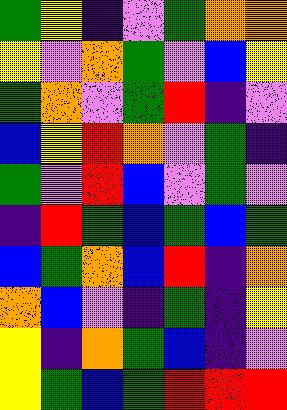[["green", "yellow", "indigo", "violet", "green", "orange", "orange"], ["yellow", "violet", "orange", "green", "violet", "blue", "yellow"], ["green", "orange", "violet", "green", "red", "indigo", "violet"], ["blue", "yellow", "red", "orange", "violet", "green", "indigo"], ["green", "violet", "red", "blue", "violet", "green", "violet"], ["indigo", "red", "green", "blue", "green", "blue", "green"], ["blue", "green", "orange", "blue", "red", "indigo", "orange"], ["orange", "blue", "violet", "indigo", "green", "indigo", "yellow"], ["yellow", "indigo", "orange", "green", "blue", "indigo", "violet"], ["yellow", "green", "blue", "green", "red", "red", "red"]]